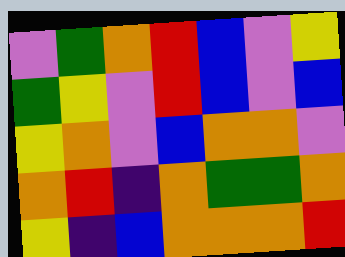[["violet", "green", "orange", "red", "blue", "violet", "yellow"], ["green", "yellow", "violet", "red", "blue", "violet", "blue"], ["yellow", "orange", "violet", "blue", "orange", "orange", "violet"], ["orange", "red", "indigo", "orange", "green", "green", "orange"], ["yellow", "indigo", "blue", "orange", "orange", "orange", "red"]]